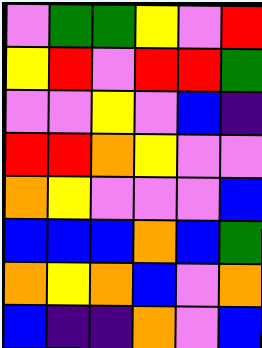[["violet", "green", "green", "yellow", "violet", "red"], ["yellow", "red", "violet", "red", "red", "green"], ["violet", "violet", "yellow", "violet", "blue", "indigo"], ["red", "red", "orange", "yellow", "violet", "violet"], ["orange", "yellow", "violet", "violet", "violet", "blue"], ["blue", "blue", "blue", "orange", "blue", "green"], ["orange", "yellow", "orange", "blue", "violet", "orange"], ["blue", "indigo", "indigo", "orange", "violet", "blue"]]